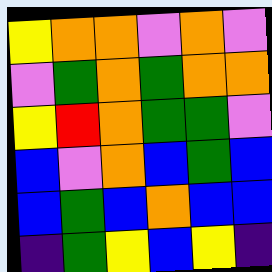[["yellow", "orange", "orange", "violet", "orange", "violet"], ["violet", "green", "orange", "green", "orange", "orange"], ["yellow", "red", "orange", "green", "green", "violet"], ["blue", "violet", "orange", "blue", "green", "blue"], ["blue", "green", "blue", "orange", "blue", "blue"], ["indigo", "green", "yellow", "blue", "yellow", "indigo"]]